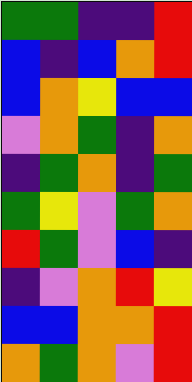[["green", "green", "indigo", "indigo", "red"], ["blue", "indigo", "blue", "orange", "red"], ["blue", "orange", "yellow", "blue", "blue"], ["violet", "orange", "green", "indigo", "orange"], ["indigo", "green", "orange", "indigo", "green"], ["green", "yellow", "violet", "green", "orange"], ["red", "green", "violet", "blue", "indigo"], ["indigo", "violet", "orange", "red", "yellow"], ["blue", "blue", "orange", "orange", "red"], ["orange", "green", "orange", "violet", "red"]]